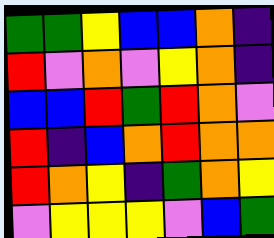[["green", "green", "yellow", "blue", "blue", "orange", "indigo"], ["red", "violet", "orange", "violet", "yellow", "orange", "indigo"], ["blue", "blue", "red", "green", "red", "orange", "violet"], ["red", "indigo", "blue", "orange", "red", "orange", "orange"], ["red", "orange", "yellow", "indigo", "green", "orange", "yellow"], ["violet", "yellow", "yellow", "yellow", "violet", "blue", "green"]]